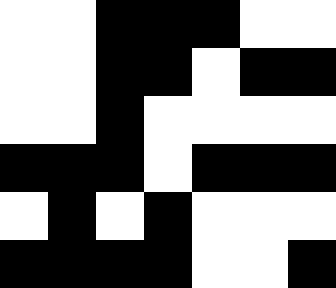[["white", "white", "black", "black", "black", "white", "white"], ["white", "white", "black", "black", "white", "black", "black"], ["white", "white", "black", "white", "white", "white", "white"], ["black", "black", "black", "white", "black", "black", "black"], ["white", "black", "white", "black", "white", "white", "white"], ["black", "black", "black", "black", "white", "white", "black"]]